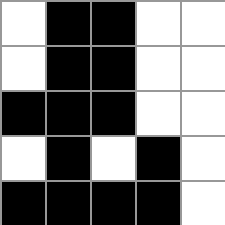[["white", "black", "black", "white", "white"], ["white", "black", "black", "white", "white"], ["black", "black", "black", "white", "white"], ["white", "black", "white", "black", "white"], ["black", "black", "black", "black", "white"]]